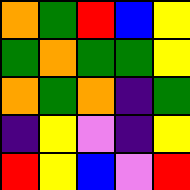[["orange", "green", "red", "blue", "yellow"], ["green", "orange", "green", "green", "yellow"], ["orange", "green", "orange", "indigo", "green"], ["indigo", "yellow", "violet", "indigo", "yellow"], ["red", "yellow", "blue", "violet", "red"]]